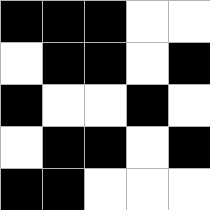[["black", "black", "black", "white", "white"], ["white", "black", "black", "white", "black"], ["black", "white", "white", "black", "white"], ["white", "black", "black", "white", "black"], ["black", "black", "white", "white", "white"]]